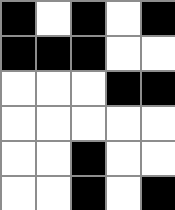[["black", "white", "black", "white", "black"], ["black", "black", "black", "white", "white"], ["white", "white", "white", "black", "black"], ["white", "white", "white", "white", "white"], ["white", "white", "black", "white", "white"], ["white", "white", "black", "white", "black"]]